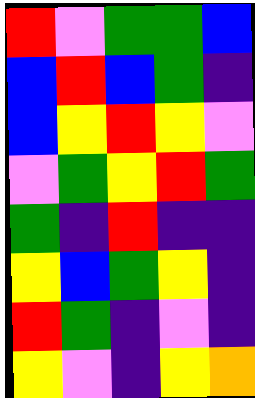[["red", "violet", "green", "green", "blue"], ["blue", "red", "blue", "green", "indigo"], ["blue", "yellow", "red", "yellow", "violet"], ["violet", "green", "yellow", "red", "green"], ["green", "indigo", "red", "indigo", "indigo"], ["yellow", "blue", "green", "yellow", "indigo"], ["red", "green", "indigo", "violet", "indigo"], ["yellow", "violet", "indigo", "yellow", "orange"]]